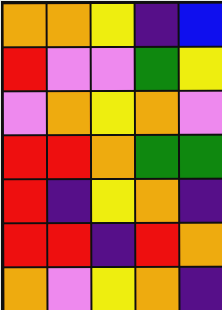[["orange", "orange", "yellow", "indigo", "blue"], ["red", "violet", "violet", "green", "yellow"], ["violet", "orange", "yellow", "orange", "violet"], ["red", "red", "orange", "green", "green"], ["red", "indigo", "yellow", "orange", "indigo"], ["red", "red", "indigo", "red", "orange"], ["orange", "violet", "yellow", "orange", "indigo"]]